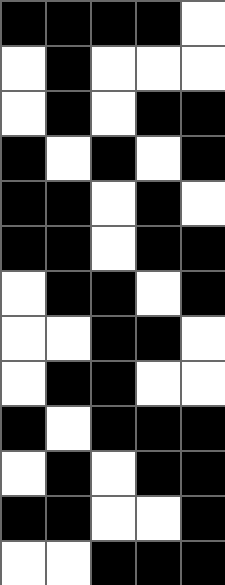[["black", "black", "black", "black", "white"], ["white", "black", "white", "white", "white"], ["white", "black", "white", "black", "black"], ["black", "white", "black", "white", "black"], ["black", "black", "white", "black", "white"], ["black", "black", "white", "black", "black"], ["white", "black", "black", "white", "black"], ["white", "white", "black", "black", "white"], ["white", "black", "black", "white", "white"], ["black", "white", "black", "black", "black"], ["white", "black", "white", "black", "black"], ["black", "black", "white", "white", "black"], ["white", "white", "black", "black", "black"]]